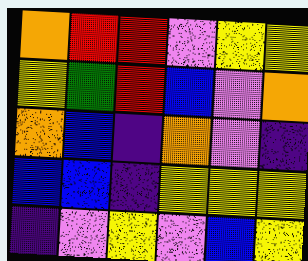[["orange", "red", "red", "violet", "yellow", "yellow"], ["yellow", "green", "red", "blue", "violet", "orange"], ["orange", "blue", "indigo", "orange", "violet", "indigo"], ["blue", "blue", "indigo", "yellow", "yellow", "yellow"], ["indigo", "violet", "yellow", "violet", "blue", "yellow"]]